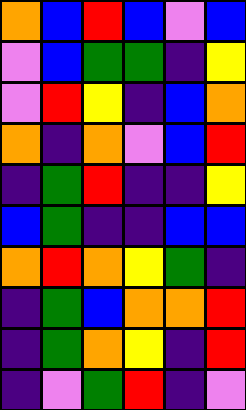[["orange", "blue", "red", "blue", "violet", "blue"], ["violet", "blue", "green", "green", "indigo", "yellow"], ["violet", "red", "yellow", "indigo", "blue", "orange"], ["orange", "indigo", "orange", "violet", "blue", "red"], ["indigo", "green", "red", "indigo", "indigo", "yellow"], ["blue", "green", "indigo", "indigo", "blue", "blue"], ["orange", "red", "orange", "yellow", "green", "indigo"], ["indigo", "green", "blue", "orange", "orange", "red"], ["indigo", "green", "orange", "yellow", "indigo", "red"], ["indigo", "violet", "green", "red", "indigo", "violet"]]